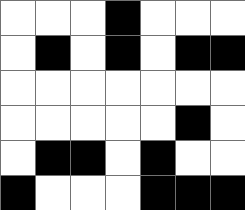[["white", "white", "white", "black", "white", "white", "white"], ["white", "black", "white", "black", "white", "black", "black"], ["white", "white", "white", "white", "white", "white", "white"], ["white", "white", "white", "white", "white", "black", "white"], ["white", "black", "black", "white", "black", "white", "white"], ["black", "white", "white", "white", "black", "black", "black"]]